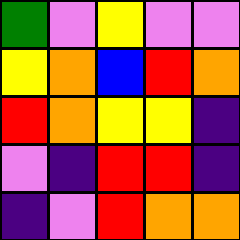[["green", "violet", "yellow", "violet", "violet"], ["yellow", "orange", "blue", "red", "orange"], ["red", "orange", "yellow", "yellow", "indigo"], ["violet", "indigo", "red", "red", "indigo"], ["indigo", "violet", "red", "orange", "orange"]]